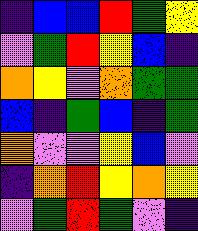[["indigo", "blue", "blue", "red", "green", "yellow"], ["violet", "green", "red", "yellow", "blue", "indigo"], ["orange", "yellow", "violet", "orange", "green", "green"], ["blue", "indigo", "green", "blue", "indigo", "green"], ["orange", "violet", "violet", "yellow", "blue", "violet"], ["indigo", "orange", "red", "yellow", "orange", "yellow"], ["violet", "green", "red", "green", "violet", "indigo"]]